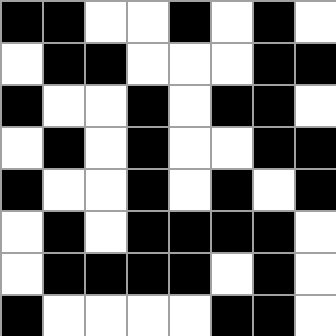[["black", "black", "white", "white", "black", "white", "black", "white"], ["white", "black", "black", "white", "white", "white", "black", "black"], ["black", "white", "white", "black", "white", "black", "black", "white"], ["white", "black", "white", "black", "white", "white", "black", "black"], ["black", "white", "white", "black", "white", "black", "white", "black"], ["white", "black", "white", "black", "black", "black", "black", "white"], ["white", "black", "black", "black", "black", "white", "black", "white"], ["black", "white", "white", "white", "white", "black", "black", "white"]]